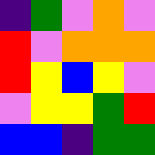[["indigo", "green", "violet", "orange", "violet"], ["red", "violet", "orange", "orange", "orange"], ["red", "yellow", "blue", "yellow", "violet"], ["violet", "yellow", "yellow", "green", "red"], ["blue", "blue", "indigo", "green", "green"]]